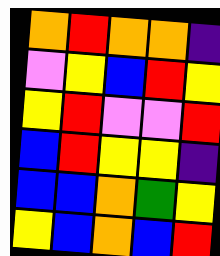[["orange", "red", "orange", "orange", "indigo"], ["violet", "yellow", "blue", "red", "yellow"], ["yellow", "red", "violet", "violet", "red"], ["blue", "red", "yellow", "yellow", "indigo"], ["blue", "blue", "orange", "green", "yellow"], ["yellow", "blue", "orange", "blue", "red"]]